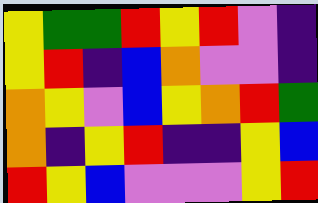[["yellow", "green", "green", "red", "yellow", "red", "violet", "indigo"], ["yellow", "red", "indigo", "blue", "orange", "violet", "violet", "indigo"], ["orange", "yellow", "violet", "blue", "yellow", "orange", "red", "green"], ["orange", "indigo", "yellow", "red", "indigo", "indigo", "yellow", "blue"], ["red", "yellow", "blue", "violet", "violet", "violet", "yellow", "red"]]